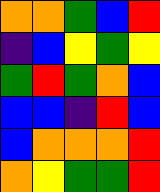[["orange", "orange", "green", "blue", "red"], ["indigo", "blue", "yellow", "green", "yellow"], ["green", "red", "green", "orange", "blue"], ["blue", "blue", "indigo", "red", "blue"], ["blue", "orange", "orange", "orange", "red"], ["orange", "yellow", "green", "green", "red"]]